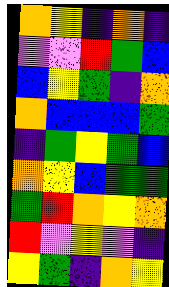[["orange", "yellow", "indigo", "orange", "indigo"], ["violet", "violet", "red", "green", "blue"], ["blue", "yellow", "green", "indigo", "orange"], ["orange", "blue", "blue", "blue", "green"], ["indigo", "green", "yellow", "green", "blue"], ["orange", "yellow", "blue", "green", "green"], ["green", "red", "orange", "yellow", "orange"], ["red", "violet", "yellow", "violet", "indigo"], ["yellow", "green", "indigo", "orange", "yellow"]]